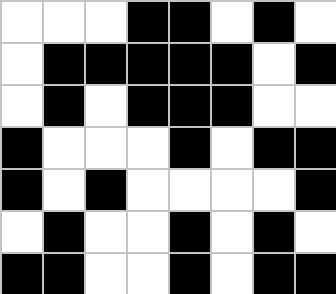[["white", "white", "white", "black", "black", "white", "black", "white"], ["white", "black", "black", "black", "black", "black", "white", "black"], ["white", "black", "white", "black", "black", "black", "white", "white"], ["black", "white", "white", "white", "black", "white", "black", "black"], ["black", "white", "black", "white", "white", "white", "white", "black"], ["white", "black", "white", "white", "black", "white", "black", "white"], ["black", "black", "white", "white", "black", "white", "black", "black"]]